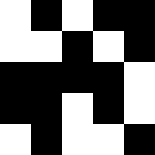[["white", "black", "white", "black", "black"], ["white", "white", "black", "white", "black"], ["black", "black", "black", "black", "white"], ["black", "black", "white", "black", "white"], ["white", "black", "white", "white", "black"]]